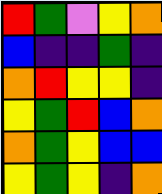[["red", "green", "violet", "yellow", "orange"], ["blue", "indigo", "indigo", "green", "indigo"], ["orange", "red", "yellow", "yellow", "indigo"], ["yellow", "green", "red", "blue", "orange"], ["orange", "green", "yellow", "blue", "blue"], ["yellow", "green", "yellow", "indigo", "orange"]]